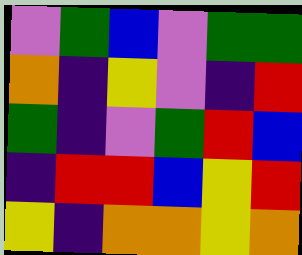[["violet", "green", "blue", "violet", "green", "green"], ["orange", "indigo", "yellow", "violet", "indigo", "red"], ["green", "indigo", "violet", "green", "red", "blue"], ["indigo", "red", "red", "blue", "yellow", "red"], ["yellow", "indigo", "orange", "orange", "yellow", "orange"]]